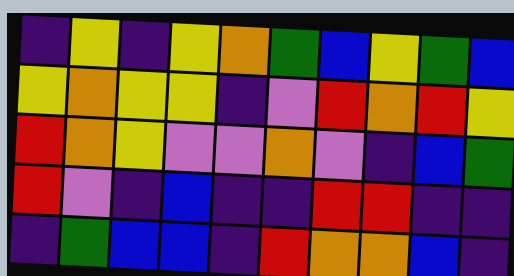[["indigo", "yellow", "indigo", "yellow", "orange", "green", "blue", "yellow", "green", "blue"], ["yellow", "orange", "yellow", "yellow", "indigo", "violet", "red", "orange", "red", "yellow"], ["red", "orange", "yellow", "violet", "violet", "orange", "violet", "indigo", "blue", "green"], ["red", "violet", "indigo", "blue", "indigo", "indigo", "red", "red", "indigo", "indigo"], ["indigo", "green", "blue", "blue", "indigo", "red", "orange", "orange", "blue", "indigo"]]